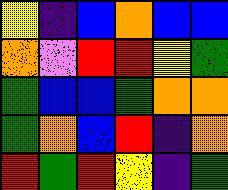[["yellow", "indigo", "blue", "orange", "blue", "blue"], ["orange", "violet", "red", "red", "yellow", "green"], ["green", "blue", "blue", "green", "orange", "orange"], ["green", "orange", "blue", "red", "indigo", "orange"], ["red", "green", "red", "yellow", "indigo", "green"]]